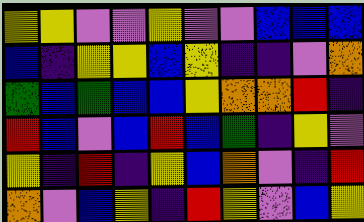[["yellow", "yellow", "violet", "violet", "yellow", "violet", "violet", "blue", "blue", "blue"], ["blue", "indigo", "yellow", "yellow", "blue", "yellow", "indigo", "indigo", "violet", "orange"], ["green", "blue", "green", "blue", "blue", "yellow", "orange", "orange", "red", "indigo"], ["red", "blue", "violet", "blue", "red", "blue", "green", "indigo", "yellow", "violet"], ["yellow", "indigo", "red", "indigo", "yellow", "blue", "orange", "violet", "indigo", "red"], ["orange", "violet", "blue", "yellow", "indigo", "red", "yellow", "violet", "blue", "yellow"]]